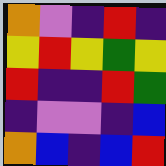[["orange", "violet", "indigo", "red", "indigo"], ["yellow", "red", "yellow", "green", "yellow"], ["red", "indigo", "indigo", "red", "green"], ["indigo", "violet", "violet", "indigo", "blue"], ["orange", "blue", "indigo", "blue", "red"]]